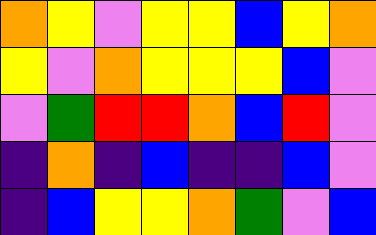[["orange", "yellow", "violet", "yellow", "yellow", "blue", "yellow", "orange"], ["yellow", "violet", "orange", "yellow", "yellow", "yellow", "blue", "violet"], ["violet", "green", "red", "red", "orange", "blue", "red", "violet"], ["indigo", "orange", "indigo", "blue", "indigo", "indigo", "blue", "violet"], ["indigo", "blue", "yellow", "yellow", "orange", "green", "violet", "blue"]]